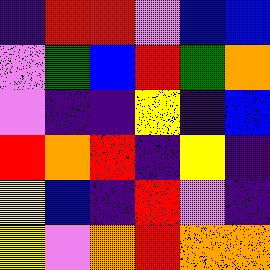[["indigo", "red", "red", "violet", "blue", "blue"], ["violet", "green", "blue", "red", "green", "orange"], ["violet", "indigo", "indigo", "yellow", "indigo", "blue"], ["red", "orange", "red", "indigo", "yellow", "indigo"], ["yellow", "blue", "indigo", "red", "violet", "indigo"], ["yellow", "violet", "orange", "red", "orange", "orange"]]